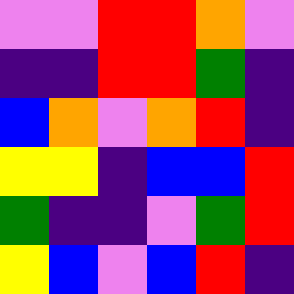[["violet", "violet", "red", "red", "orange", "violet"], ["indigo", "indigo", "red", "red", "green", "indigo"], ["blue", "orange", "violet", "orange", "red", "indigo"], ["yellow", "yellow", "indigo", "blue", "blue", "red"], ["green", "indigo", "indigo", "violet", "green", "red"], ["yellow", "blue", "violet", "blue", "red", "indigo"]]